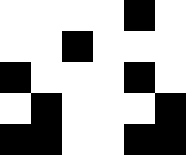[["white", "white", "white", "white", "black", "white"], ["white", "white", "black", "white", "white", "white"], ["black", "white", "white", "white", "black", "white"], ["white", "black", "white", "white", "white", "black"], ["black", "black", "white", "white", "black", "black"]]